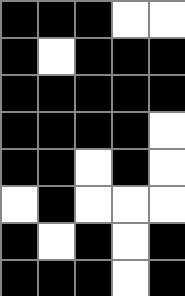[["black", "black", "black", "white", "white"], ["black", "white", "black", "black", "black"], ["black", "black", "black", "black", "black"], ["black", "black", "black", "black", "white"], ["black", "black", "white", "black", "white"], ["white", "black", "white", "white", "white"], ["black", "white", "black", "white", "black"], ["black", "black", "black", "white", "black"]]